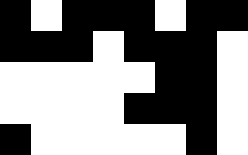[["black", "white", "black", "black", "black", "white", "black", "black"], ["black", "black", "black", "white", "black", "black", "black", "white"], ["white", "white", "white", "white", "white", "black", "black", "white"], ["white", "white", "white", "white", "black", "black", "black", "white"], ["black", "white", "white", "white", "white", "white", "black", "white"]]